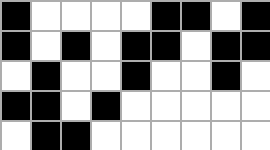[["black", "white", "white", "white", "white", "black", "black", "white", "black"], ["black", "white", "black", "white", "black", "black", "white", "black", "black"], ["white", "black", "white", "white", "black", "white", "white", "black", "white"], ["black", "black", "white", "black", "white", "white", "white", "white", "white"], ["white", "black", "black", "white", "white", "white", "white", "white", "white"]]